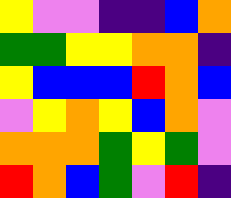[["yellow", "violet", "violet", "indigo", "indigo", "blue", "orange"], ["green", "green", "yellow", "yellow", "orange", "orange", "indigo"], ["yellow", "blue", "blue", "blue", "red", "orange", "blue"], ["violet", "yellow", "orange", "yellow", "blue", "orange", "violet"], ["orange", "orange", "orange", "green", "yellow", "green", "violet"], ["red", "orange", "blue", "green", "violet", "red", "indigo"]]